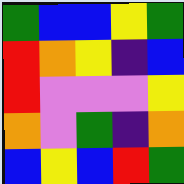[["green", "blue", "blue", "yellow", "green"], ["red", "orange", "yellow", "indigo", "blue"], ["red", "violet", "violet", "violet", "yellow"], ["orange", "violet", "green", "indigo", "orange"], ["blue", "yellow", "blue", "red", "green"]]